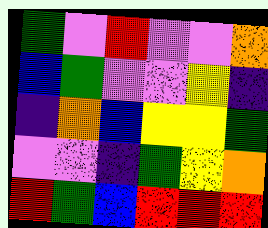[["green", "violet", "red", "violet", "violet", "orange"], ["blue", "green", "violet", "violet", "yellow", "indigo"], ["indigo", "orange", "blue", "yellow", "yellow", "green"], ["violet", "violet", "indigo", "green", "yellow", "orange"], ["red", "green", "blue", "red", "red", "red"]]